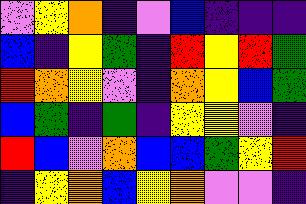[["violet", "yellow", "orange", "indigo", "violet", "blue", "indigo", "indigo", "indigo"], ["blue", "indigo", "yellow", "green", "indigo", "red", "yellow", "red", "green"], ["red", "orange", "yellow", "violet", "indigo", "orange", "yellow", "blue", "green"], ["blue", "green", "indigo", "green", "indigo", "yellow", "yellow", "violet", "indigo"], ["red", "blue", "violet", "orange", "blue", "blue", "green", "yellow", "red"], ["indigo", "yellow", "orange", "blue", "yellow", "orange", "violet", "violet", "indigo"]]